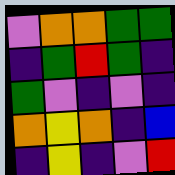[["violet", "orange", "orange", "green", "green"], ["indigo", "green", "red", "green", "indigo"], ["green", "violet", "indigo", "violet", "indigo"], ["orange", "yellow", "orange", "indigo", "blue"], ["indigo", "yellow", "indigo", "violet", "red"]]